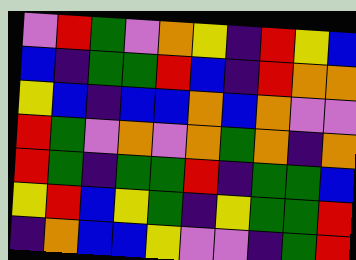[["violet", "red", "green", "violet", "orange", "yellow", "indigo", "red", "yellow", "blue"], ["blue", "indigo", "green", "green", "red", "blue", "indigo", "red", "orange", "orange"], ["yellow", "blue", "indigo", "blue", "blue", "orange", "blue", "orange", "violet", "violet"], ["red", "green", "violet", "orange", "violet", "orange", "green", "orange", "indigo", "orange"], ["red", "green", "indigo", "green", "green", "red", "indigo", "green", "green", "blue"], ["yellow", "red", "blue", "yellow", "green", "indigo", "yellow", "green", "green", "red"], ["indigo", "orange", "blue", "blue", "yellow", "violet", "violet", "indigo", "green", "red"]]